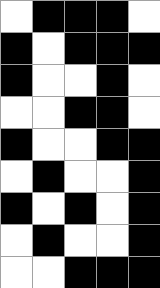[["white", "black", "black", "black", "white"], ["black", "white", "black", "black", "black"], ["black", "white", "white", "black", "white"], ["white", "white", "black", "black", "white"], ["black", "white", "white", "black", "black"], ["white", "black", "white", "white", "black"], ["black", "white", "black", "white", "black"], ["white", "black", "white", "white", "black"], ["white", "white", "black", "black", "black"]]